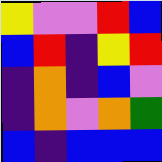[["yellow", "violet", "violet", "red", "blue"], ["blue", "red", "indigo", "yellow", "red"], ["indigo", "orange", "indigo", "blue", "violet"], ["indigo", "orange", "violet", "orange", "green"], ["blue", "indigo", "blue", "blue", "blue"]]